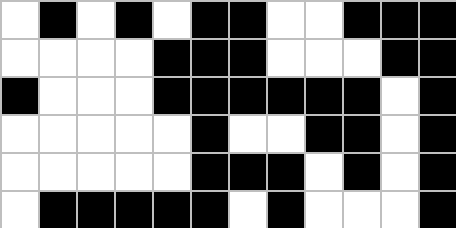[["white", "black", "white", "black", "white", "black", "black", "white", "white", "black", "black", "black"], ["white", "white", "white", "white", "black", "black", "black", "white", "white", "white", "black", "black"], ["black", "white", "white", "white", "black", "black", "black", "black", "black", "black", "white", "black"], ["white", "white", "white", "white", "white", "black", "white", "white", "black", "black", "white", "black"], ["white", "white", "white", "white", "white", "black", "black", "black", "white", "black", "white", "black"], ["white", "black", "black", "black", "black", "black", "white", "black", "white", "white", "white", "black"]]